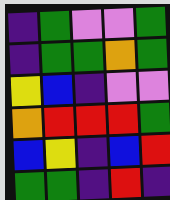[["indigo", "green", "violet", "violet", "green"], ["indigo", "green", "green", "orange", "green"], ["yellow", "blue", "indigo", "violet", "violet"], ["orange", "red", "red", "red", "green"], ["blue", "yellow", "indigo", "blue", "red"], ["green", "green", "indigo", "red", "indigo"]]